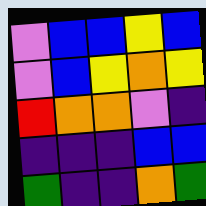[["violet", "blue", "blue", "yellow", "blue"], ["violet", "blue", "yellow", "orange", "yellow"], ["red", "orange", "orange", "violet", "indigo"], ["indigo", "indigo", "indigo", "blue", "blue"], ["green", "indigo", "indigo", "orange", "green"]]